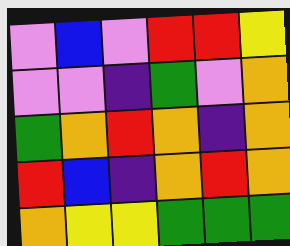[["violet", "blue", "violet", "red", "red", "yellow"], ["violet", "violet", "indigo", "green", "violet", "orange"], ["green", "orange", "red", "orange", "indigo", "orange"], ["red", "blue", "indigo", "orange", "red", "orange"], ["orange", "yellow", "yellow", "green", "green", "green"]]